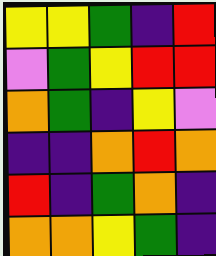[["yellow", "yellow", "green", "indigo", "red"], ["violet", "green", "yellow", "red", "red"], ["orange", "green", "indigo", "yellow", "violet"], ["indigo", "indigo", "orange", "red", "orange"], ["red", "indigo", "green", "orange", "indigo"], ["orange", "orange", "yellow", "green", "indigo"]]